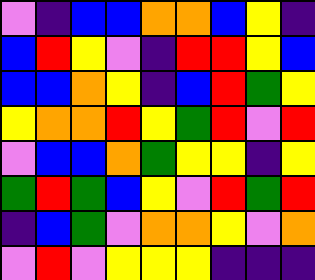[["violet", "indigo", "blue", "blue", "orange", "orange", "blue", "yellow", "indigo"], ["blue", "red", "yellow", "violet", "indigo", "red", "red", "yellow", "blue"], ["blue", "blue", "orange", "yellow", "indigo", "blue", "red", "green", "yellow"], ["yellow", "orange", "orange", "red", "yellow", "green", "red", "violet", "red"], ["violet", "blue", "blue", "orange", "green", "yellow", "yellow", "indigo", "yellow"], ["green", "red", "green", "blue", "yellow", "violet", "red", "green", "red"], ["indigo", "blue", "green", "violet", "orange", "orange", "yellow", "violet", "orange"], ["violet", "red", "violet", "yellow", "yellow", "yellow", "indigo", "indigo", "indigo"]]